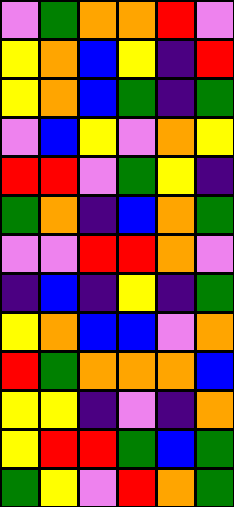[["violet", "green", "orange", "orange", "red", "violet"], ["yellow", "orange", "blue", "yellow", "indigo", "red"], ["yellow", "orange", "blue", "green", "indigo", "green"], ["violet", "blue", "yellow", "violet", "orange", "yellow"], ["red", "red", "violet", "green", "yellow", "indigo"], ["green", "orange", "indigo", "blue", "orange", "green"], ["violet", "violet", "red", "red", "orange", "violet"], ["indigo", "blue", "indigo", "yellow", "indigo", "green"], ["yellow", "orange", "blue", "blue", "violet", "orange"], ["red", "green", "orange", "orange", "orange", "blue"], ["yellow", "yellow", "indigo", "violet", "indigo", "orange"], ["yellow", "red", "red", "green", "blue", "green"], ["green", "yellow", "violet", "red", "orange", "green"]]